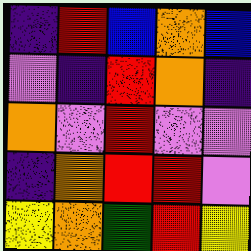[["indigo", "red", "blue", "orange", "blue"], ["violet", "indigo", "red", "orange", "indigo"], ["orange", "violet", "red", "violet", "violet"], ["indigo", "orange", "red", "red", "violet"], ["yellow", "orange", "green", "red", "yellow"]]